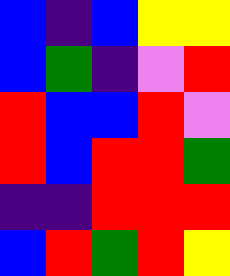[["blue", "indigo", "blue", "yellow", "yellow"], ["blue", "green", "indigo", "violet", "red"], ["red", "blue", "blue", "red", "violet"], ["red", "blue", "red", "red", "green"], ["indigo", "indigo", "red", "red", "red"], ["blue", "red", "green", "red", "yellow"]]